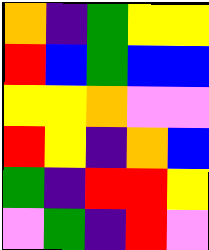[["orange", "indigo", "green", "yellow", "yellow"], ["red", "blue", "green", "blue", "blue"], ["yellow", "yellow", "orange", "violet", "violet"], ["red", "yellow", "indigo", "orange", "blue"], ["green", "indigo", "red", "red", "yellow"], ["violet", "green", "indigo", "red", "violet"]]